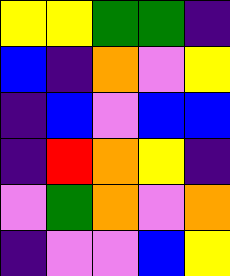[["yellow", "yellow", "green", "green", "indigo"], ["blue", "indigo", "orange", "violet", "yellow"], ["indigo", "blue", "violet", "blue", "blue"], ["indigo", "red", "orange", "yellow", "indigo"], ["violet", "green", "orange", "violet", "orange"], ["indigo", "violet", "violet", "blue", "yellow"]]